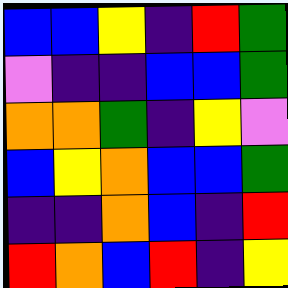[["blue", "blue", "yellow", "indigo", "red", "green"], ["violet", "indigo", "indigo", "blue", "blue", "green"], ["orange", "orange", "green", "indigo", "yellow", "violet"], ["blue", "yellow", "orange", "blue", "blue", "green"], ["indigo", "indigo", "orange", "blue", "indigo", "red"], ["red", "orange", "blue", "red", "indigo", "yellow"]]